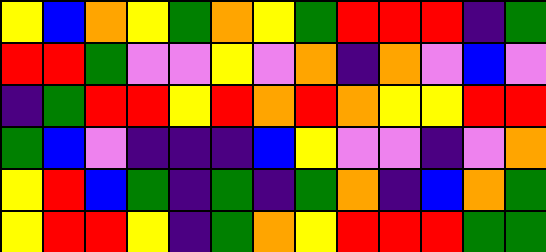[["yellow", "blue", "orange", "yellow", "green", "orange", "yellow", "green", "red", "red", "red", "indigo", "green"], ["red", "red", "green", "violet", "violet", "yellow", "violet", "orange", "indigo", "orange", "violet", "blue", "violet"], ["indigo", "green", "red", "red", "yellow", "red", "orange", "red", "orange", "yellow", "yellow", "red", "red"], ["green", "blue", "violet", "indigo", "indigo", "indigo", "blue", "yellow", "violet", "violet", "indigo", "violet", "orange"], ["yellow", "red", "blue", "green", "indigo", "green", "indigo", "green", "orange", "indigo", "blue", "orange", "green"], ["yellow", "red", "red", "yellow", "indigo", "green", "orange", "yellow", "red", "red", "red", "green", "green"]]